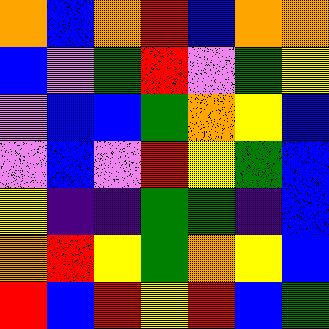[["orange", "blue", "orange", "red", "blue", "orange", "orange"], ["blue", "violet", "green", "red", "violet", "green", "yellow"], ["violet", "blue", "blue", "green", "orange", "yellow", "blue"], ["violet", "blue", "violet", "red", "yellow", "green", "blue"], ["yellow", "indigo", "indigo", "green", "green", "indigo", "blue"], ["orange", "red", "yellow", "green", "orange", "yellow", "blue"], ["red", "blue", "red", "yellow", "red", "blue", "green"]]